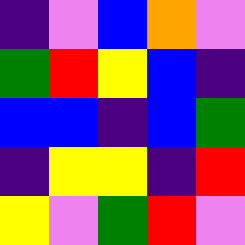[["indigo", "violet", "blue", "orange", "violet"], ["green", "red", "yellow", "blue", "indigo"], ["blue", "blue", "indigo", "blue", "green"], ["indigo", "yellow", "yellow", "indigo", "red"], ["yellow", "violet", "green", "red", "violet"]]